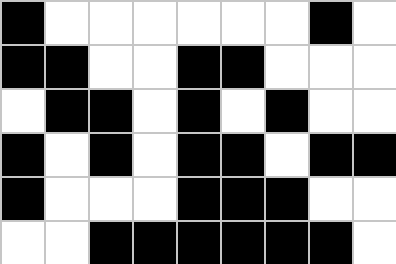[["black", "white", "white", "white", "white", "white", "white", "black", "white"], ["black", "black", "white", "white", "black", "black", "white", "white", "white"], ["white", "black", "black", "white", "black", "white", "black", "white", "white"], ["black", "white", "black", "white", "black", "black", "white", "black", "black"], ["black", "white", "white", "white", "black", "black", "black", "white", "white"], ["white", "white", "black", "black", "black", "black", "black", "black", "white"]]